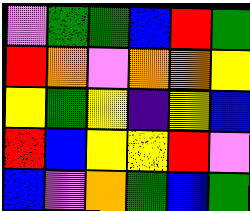[["violet", "green", "green", "blue", "red", "green"], ["red", "orange", "violet", "orange", "orange", "yellow"], ["yellow", "green", "yellow", "indigo", "yellow", "blue"], ["red", "blue", "yellow", "yellow", "red", "violet"], ["blue", "violet", "orange", "green", "blue", "green"]]